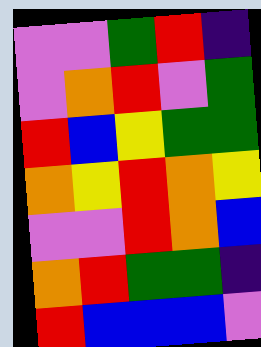[["violet", "violet", "green", "red", "indigo"], ["violet", "orange", "red", "violet", "green"], ["red", "blue", "yellow", "green", "green"], ["orange", "yellow", "red", "orange", "yellow"], ["violet", "violet", "red", "orange", "blue"], ["orange", "red", "green", "green", "indigo"], ["red", "blue", "blue", "blue", "violet"]]